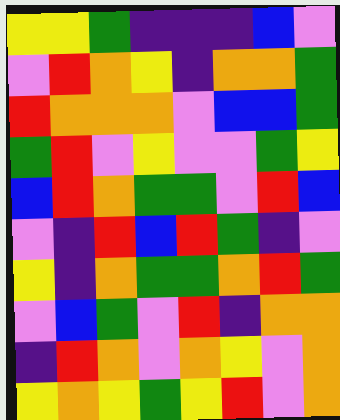[["yellow", "yellow", "green", "indigo", "indigo", "indigo", "blue", "violet"], ["violet", "red", "orange", "yellow", "indigo", "orange", "orange", "green"], ["red", "orange", "orange", "orange", "violet", "blue", "blue", "green"], ["green", "red", "violet", "yellow", "violet", "violet", "green", "yellow"], ["blue", "red", "orange", "green", "green", "violet", "red", "blue"], ["violet", "indigo", "red", "blue", "red", "green", "indigo", "violet"], ["yellow", "indigo", "orange", "green", "green", "orange", "red", "green"], ["violet", "blue", "green", "violet", "red", "indigo", "orange", "orange"], ["indigo", "red", "orange", "violet", "orange", "yellow", "violet", "orange"], ["yellow", "orange", "yellow", "green", "yellow", "red", "violet", "orange"]]